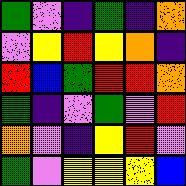[["green", "violet", "indigo", "green", "indigo", "orange"], ["violet", "yellow", "red", "yellow", "orange", "indigo"], ["red", "blue", "green", "red", "red", "orange"], ["green", "indigo", "violet", "green", "violet", "red"], ["orange", "violet", "indigo", "yellow", "red", "violet"], ["green", "violet", "yellow", "yellow", "yellow", "blue"]]